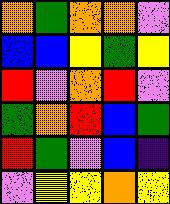[["orange", "green", "orange", "orange", "violet"], ["blue", "blue", "yellow", "green", "yellow"], ["red", "violet", "orange", "red", "violet"], ["green", "orange", "red", "blue", "green"], ["red", "green", "violet", "blue", "indigo"], ["violet", "yellow", "yellow", "orange", "yellow"]]